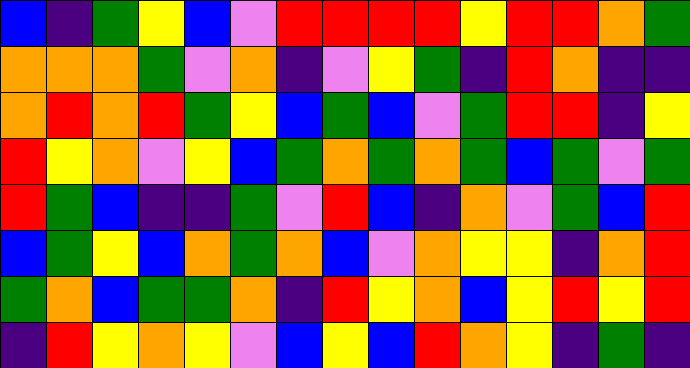[["blue", "indigo", "green", "yellow", "blue", "violet", "red", "red", "red", "red", "yellow", "red", "red", "orange", "green"], ["orange", "orange", "orange", "green", "violet", "orange", "indigo", "violet", "yellow", "green", "indigo", "red", "orange", "indigo", "indigo"], ["orange", "red", "orange", "red", "green", "yellow", "blue", "green", "blue", "violet", "green", "red", "red", "indigo", "yellow"], ["red", "yellow", "orange", "violet", "yellow", "blue", "green", "orange", "green", "orange", "green", "blue", "green", "violet", "green"], ["red", "green", "blue", "indigo", "indigo", "green", "violet", "red", "blue", "indigo", "orange", "violet", "green", "blue", "red"], ["blue", "green", "yellow", "blue", "orange", "green", "orange", "blue", "violet", "orange", "yellow", "yellow", "indigo", "orange", "red"], ["green", "orange", "blue", "green", "green", "orange", "indigo", "red", "yellow", "orange", "blue", "yellow", "red", "yellow", "red"], ["indigo", "red", "yellow", "orange", "yellow", "violet", "blue", "yellow", "blue", "red", "orange", "yellow", "indigo", "green", "indigo"]]